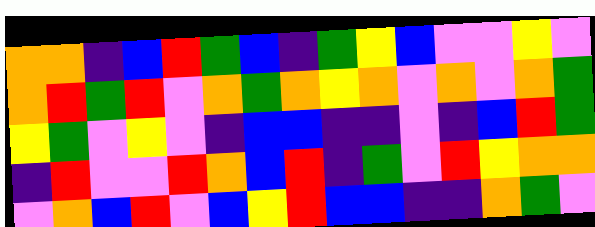[["orange", "orange", "indigo", "blue", "red", "green", "blue", "indigo", "green", "yellow", "blue", "violet", "violet", "yellow", "violet"], ["orange", "red", "green", "red", "violet", "orange", "green", "orange", "yellow", "orange", "violet", "orange", "violet", "orange", "green"], ["yellow", "green", "violet", "yellow", "violet", "indigo", "blue", "blue", "indigo", "indigo", "violet", "indigo", "blue", "red", "green"], ["indigo", "red", "violet", "violet", "red", "orange", "blue", "red", "indigo", "green", "violet", "red", "yellow", "orange", "orange"], ["violet", "orange", "blue", "red", "violet", "blue", "yellow", "red", "blue", "blue", "indigo", "indigo", "orange", "green", "violet"]]